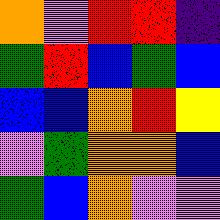[["orange", "violet", "red", "red", "indigo"], ["green", "red", "blue", "green", "blue"], ["blue", "blue", "orange", "red", "yellow"], ["violet", "green", "orange", "orange", "blue"], ["green", "blue", "orange", "violet", "violet"]]